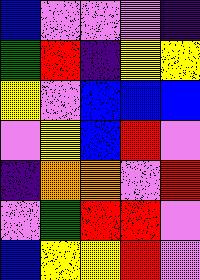[["blue", "violet", "violet", "violet", "indigo"], ["green", "red", "indigo", "yellow", "yellow"], ["yellow", "violet", "blue", "blue", "blue"], ["violet", "yellow", "blue", "red", "violet"], ["indigo", "orange", "orange", "violet", "red"], ["violet", "green", "red", "red", "violet"], ["blue", "yellow", "yellow", "red", "violet"]]